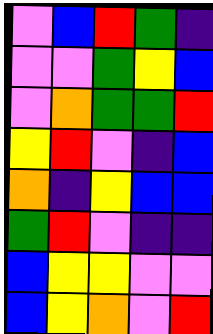[["violet", "blue", "red", "green", "indigo"], ["violet", "violet", "green", "yellow", "blue"], ["violet", "orange", "green", "green", "red"], ["yellow", "red", "violet", "indigo", "blue"], ["orange", "indigo", "yellow", "blue", "blue"], ["green", "red", "violet", "indigo", "indigo"], ["blue", "yellow", "yellow", "violet", "violet"], ["blue", "yellow", "orange", "violet", "red"]]